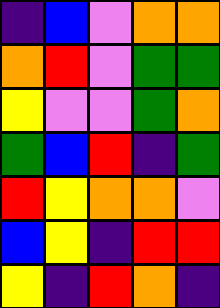[["indigo", "blue", "violet", "orange", "orange"], ["orange", "red", "violet", "green", "green"], ["yellow", "violet", "violet", "green", "orange"], ["green", "blue", "red", "indigo", "green"], ["red", "yellow", "orange", "orange", "violet"], ["blue", "yellow", "indigo", "red", "red"], ["yellow", "indigo", "red", "orange", "indigo"]]